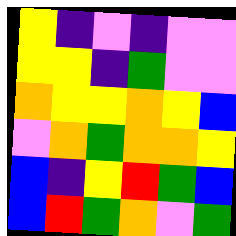[["yellow", "indigo", "violet", "indigo", "violet", "violet"], ["yellow", "yellow", "indigo", "green", "violet", "violet"], ["orange", "yellow", "yellow", "orange", "yellow", "blue"], ["violet", "orange", "green", "orange", "orange", "yellow"], ["blue", "indigo", "yellow", "red", "green", "blue"], ["blue", "red", "green", "orange", "violet", "green"]]